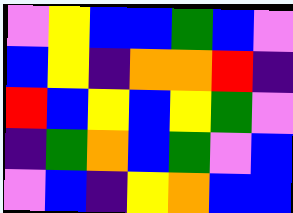[["violet", "yellow", "blue", "blue", "green", "blue", "violet"], ["blue", "yellow", "indigo", "orange", "orange", "red", "indigo"], ["red", "blue", "yellow", "blue", "yellow", "green", "violet"], ["indigo", "green", "orange", "blue", "green", "violet", "blue"], ["violet", "blue", "indigo", "yellow", "orange", "blue", "blue"]]